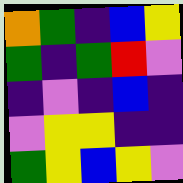[["orange", "green", "indigo", "blue", "yellow"], ["green", "indigo", "green", "red", "violet"], ["indigo", "violet", "indigo", "blue", "indigo"], ["violet", "yellow", "yellow", "indigo", "indigo"], ["green", "yellow", "blue", "yellow", "violet"]]